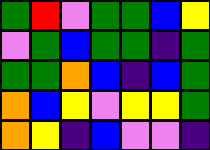[["green", "red", "violet", "green", "green", "blue", "yellow"], ["violet", "green", "blue", "green", "green", "indigo", "green"], ["green", "green", "orange", "blue", "indigo", "blue", "green"], ["orange", "blue", "yellow", "violet", "yellow", "yellow", "green"], ["orange", "yellow", "indigo", "blue", "violet", "violet", "indigo"]]